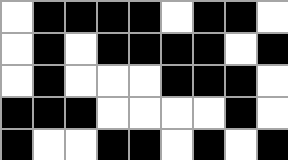[["white", "black", "black", "black", "black", "white", "black", "black", "white"], ["white", "black", "white", "black", "black", "black", "black", "white", "black"], ["white", "black", "white", "white", "white", "black", "black", "black", "white"], ["black", "black", "black", "white", "white", "white", "white", "black", "white"], ["black", "white", "white", "black", "black", "white", "black", "white", "black"]]